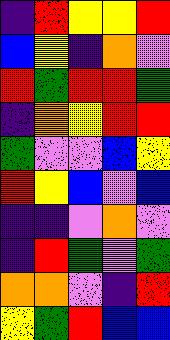[["indigo", "red", "yellow", "yellow", "red"], ["blue", "yellow", "indigo", "orange", "violet"], ["red", "green", "red", "red", "green"], ["indigo", "orange", "yellow", "red", "red"], ["green", "violet", "violet", "blue", "yellow"], ["red", "yellow", "blue", "violet", "blue"], ["indigo", "indigo", "violet", "orange", "violet"], ["indigo", "red", "green", "violet", "green"], ["orange", "orange", "violet", "indigo", "red"], ["yellow", "green", "red", "blue", "blue"]]